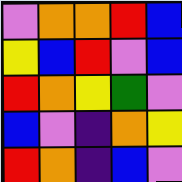[["violet", "orange", "orange", "red", "blue"], ["yellow", "blue", "red", "violet", "blue"], ["red", "orange", "yellow", "green", "violet"], ["blue", "violet", "indigo", "orange", "yellow"], ["red", "orange", "indigo", "blue", "violet"]]